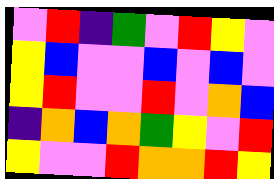[["violet", "red", "indigo", "green", "violet", "red", "yellow", "violet"], ["yellow", "blue", "violet", "violet", "blue", "violet", "blue", "violet"], ["yellow", "red", "violet", "violet", "red", "violet", "orange", "blue"], ["indigo", "orange", "blue", "orange", "green", "yellow", "violet", "red"], ["yellow", "violet", "violet", "red", "orange", "orange", "red", "yellow"]]